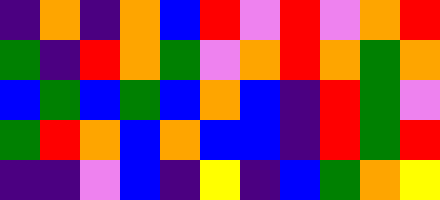[["indigo", "orange", "indigo", "orange", "blue", "red", "violet", "red", "violet", "orange", "red"], ["green", "indigo", "red", "orange", "green", "violet", "orange", "red", "orange", "green", "orange"], ["blue", "green", "blue", "green", "blue", "orange", "blue", "indigo", "red", "green", "violet"], ["green", "red", "orange", "blue", "orange", "blue", "blue", "indigo", "red", "green", "red"], ["indigo", "indigo", "violet", "blue", "indigo", "yellow", "indigo", "blue", "green", "orange", "yellow"]]